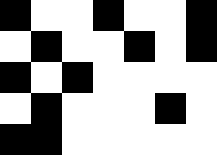[["black", "white", "white", "black", "white", "white", "black"], ["white", "black", "white", "white", "black", "white", "black"], ["black", "white", "black", "white", "white", "white", "white"], ["white", "black", "white", "white", "white", "black", "white"], ["black", "black", "white", "white", "white", "white", "white"]]